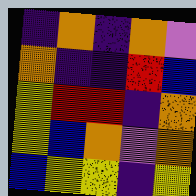[["indigo", "orange", "indigo", "orange", "violet"], ["orange", "indigo", "indigo", "red", "blue"], ["yellow", "red", "red", "indigo", "orange"], ["yellow", "blue", "orange", "violet", "orange"], ["blue", "yellow", "yellow", "indigo", "yellow"]]